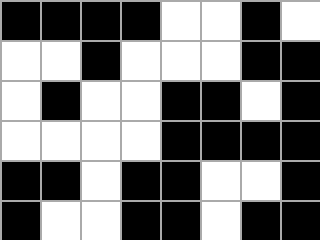[["black", "black", "black", "black", "white", "white", "black", "white"], ["white", "white", "black", "white", "white", "white", "black", "black"], ["white", "black", "white", "white", "black", "black", "white", "black"], ["white", "white", "white", "white", "black", "black", "black", "black"], ["black", "black", "white", "black", "black", "white", "white", "black"], ["black", "white", "white", "black", "black", "white", "black", "black"]]